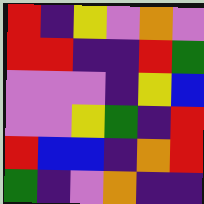[["red", "indigo", "yellow", "violet", "orange", "violet"], ["red", "red", "indigo", "indigo", "red", "green"], ["violet", "violet", "violet", "indigo", "yellow", "blue"], ["violet", "violet", "yellow", "green", "indigo", "red"], ["red", "blue", "blue", "indigo", "orange", "red"], ["green", "indigo", "violet", "orange", "indigo", "indigo"]]